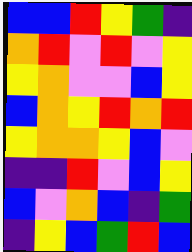[["blue", "blue", "red", "yellow", "green", "indigo"], ["orange", "red", "violet", "red", "violet", "yellow"], ["yellow", "orange", "violet", "violet", "blue", "yellow"], ["blue", "orange", "yellow", "red", "orange", "red"], ["yellow", "orange", "orange", "yellow", "blue", "violet"], ["indigo", "indigo", "red", "violet", "blue", "yellow"], ["blue", "violet", "orange", "blue", "indigo", "green"], ["indigo", "yellow", "blue", "green", "red", "blue"]]